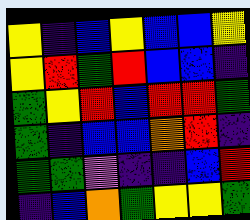[["yellow", "indigo", "blue", "yellow", "blue", "blue", "yellow"], ["yellow", "red", "green", "red", "blue", "blue", "indigo"], ["green", "yellow", "red", "blue", "red", "red", "green"], ["green", "indigo", "blue", "blue", "orange", "red", "indigo"], ["green", "green", "violet", "indigo", "indigo", "blue", "red"], ["indigo", "blue", "orange", "green", "yellow", "yellow", "green"]]